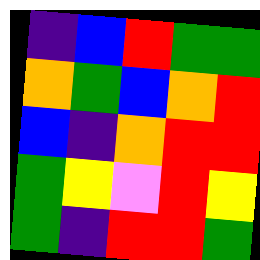[["indigo", "blue", "red", "green", "green"], ["orange", "green", "blue", "orange", "red"], ["blue", "indigo", "orange", "red", "red"], ["green", "yellow", "violet", "red", "yellow"], ["green", "indigo", "red", "red", "green"]]